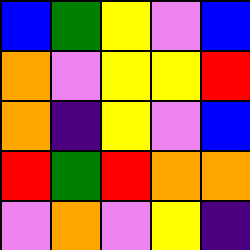[["blue", "green", "yellow", "violet", "blue"], ["orange", "violet", "yellow", "yellow", "red"], ["orange", "indigo", "yellow", "violet", "blue"], ["red", "green", "red", "orange", "orange"], ["violet", "orange", "violet", "yellow", "indigo"]]